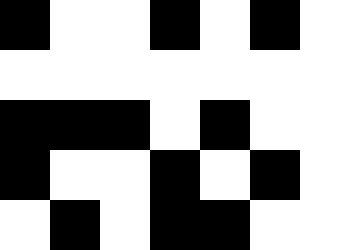[["black", "white", "white", "black", "white", "black", "white"], ["white", "white", "white", "white", "white", "white", "white"], ["black", "black", "black", "white", "black", "white", "white"], ["black", "white", "white", "black", "white", "black", "white"], ["white", "black", "white", "black", "black", "white", "white"]]